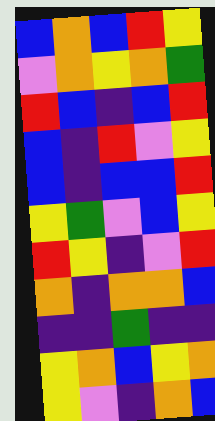[["blue", "orange", "blue", "red", "yellow"], ["violet", "orange", "yellow", "orange", "green"], ["red", "blue", "indigo", "blue", "red"], ["blue", "indigo", "red", "violet", "yellow"], ["blue", "indigo", "blue", "blue", "red"], ["yellow", "green", "violet", "blue", "yellow"], ["red", "yellow", "indigo", "violet", "red"], ["orange", "indigo", "orange", "orange", "blue"], ["indigo", "indigo", "green", "indigo", "indigo"], ["yellow", "orange", "blue", "yellow", "orange"], ["yellow", "violet", "indigo", "orange", "blue"]]